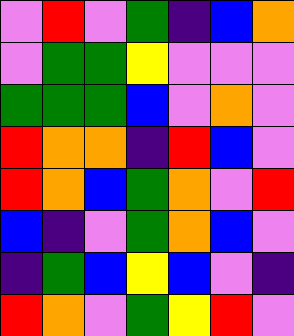[["violet", "red", "violet", "green", "indigo", "blue", "orange"], ["violet", "green", "green", "yellow", "violet", "violet", "violet"], ["green", "green", "green", "blue", "violet", "orange", "violet"], ["red", "orange", "orange", "indigo", "red", "blue", "violet"], ["red", "orange", "blue", "green", "orange", "violet", "red"], ["blue", "indigo", "violet", "green", "orange", "blue", "violet"], ["indigo", "green", "blue", "yellow", "blue", "violet", "indigo"], ["red", "orange", "violet", "green", "yellow", "red", "violet"]]